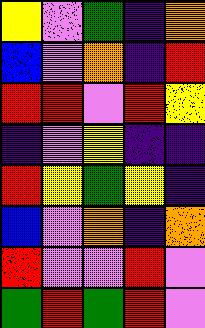[["yellow", "violet", "green", "indigo", "orange"], ["blue", "violet", "orange", "indigo", "red"], ["red", "red", "violet", "red", "yellow"], ["indigo", "violet", "yellow", "indigo", "indigo"], ["red", "yellow", "green", "yellow", "indigo"], ["blue", "violet", "orange", "indigo", "orange"], ["red", "violet", "violet", "red", "violet"], ["green", "red", "green", "red", "violet"]]